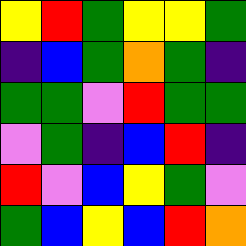[["yellow", "red", "green", "yellow", "yellow", "green"], ["indigo", "blue", "green", "orange", "green", "indigo"], ["green", "green", "violet", "red", "green", "green"], ["violet", "green", "indigo", "blue", "red", "indigo"], ["red", "violet", "blue", "yellow", "green", "violet"], ["green", "blue", "yellow", "blue", "red", "orange"]]